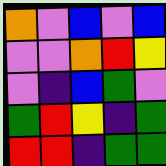[["orange", "violet", "blue", "violet", "blue"], ["violet", "violet", "orange", "red", "yellow"], ["violet", "indigo", "blue", "green", "violet"], ["green", "red", "yellow", "indigo", "green"], ["red", "red", "indigo", "green", "green"]]